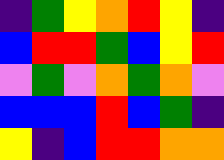[["indigo", "green", "yellow", "orange", "red", "yellow", "indigo"], ["blue", "red", "red", "green", "blue", "yellow", "red"], ["violet", "green", "violet", "orange", "green", "orange", "violet"], ["blue", "blue", "blue", "red", "blue", "green", "indigo"], ["yellow", "indigo", "blue", "red", "red", "orange", "orange"]]